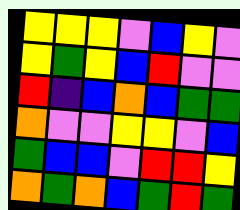[["yellow", "yellow", "yellow", "violet", "blue", "yellow", "violet"], ["yellow", "green", "yellow", "blue", "red", "violet", "violet"], ["red", "indigo", "blue", "orange", "blue", "green", "green"], ["orange", "violet", "violet", "yellow", "yellow", "violet", "blue"], ["green", "blue", "blue", "violet", "red", "red", "yellow"], ["orange", "green", "orange", "blue", "green", "red", "green"]]